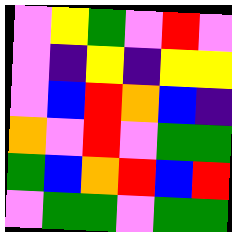[["violet", "yellow", "green", "violet", "red", "violet"], ["violet", "indigo", "yellow", "indigo", "yellow", "yellow"], ["violet", "blue", "red", "orange", "blue", "indigo"], ["orange", "violet", "red", "violet", "green", "green"], ["green", "blue", "orange", "red", "blue", "red"], ["violet", "green", "green", "violet", "green", "green"]]